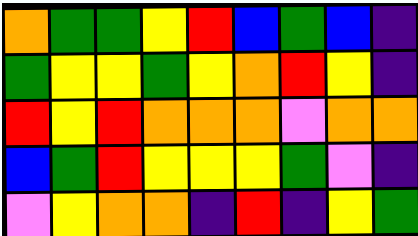[["orange", "green", "green", "yellow", "red", "blue", "green", "blue", "indigo"], ["green", "yellow", "yellow", "green", "yellow", "orange", "red", "yellow", "indigo"], ["red", "yellow", "red", "orange", "orange", "orange", "violet", "orange", "orange"], ["blue", "green", "red", "yellow", "yellow", "yellow", "green", "violet", "indigo"], ["violet", "yellow", "orange", "orange", "indigo", "red", "indigo", "yellow", "green"]]